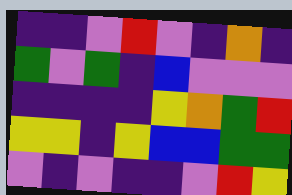[["indigo", "indigo", "violet", "red", "violet", "indigo", "orange", "indigo"], ["green", "violet", "green", "indigo", "blue", "violet", "violet", "violet"], ["indigo", "indigo", "indigo", "indigo", "yellow", "orange", "green", "red"], ["yellow", "yellow", "indigo", "yellow", "blue", "blue", "green", "green"], ["violet", "indigo", "violet", "indigo", "indigo", "violet", "red", "yellow"]]